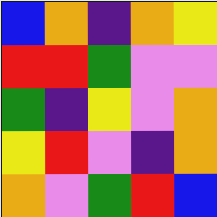[["blue", "orange", "indigo", "orange", "yellow"], ["red", "red", "green", "violet", "violet"], ["green", "indigo", "yellow", "violet", "orange"], ["yellow", "red", "violet", "indigo", "orange"], ["orange", "violet", "green", "red", "blue"]]